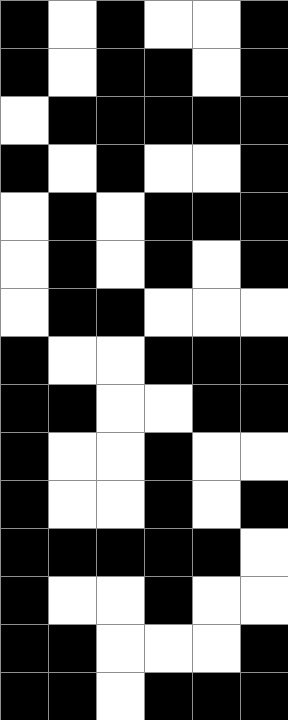[["black", "white", "black", "white", "white", "black"], ["black", "white", "black", "black", "white", "black"], ["white", "black", "black", "black", "black", "black"], ["black", "white", "black", "white", "white", "black"], ["white", "black", "white", "black", "black", "black"], ["white", "black", "white", "black", "white", "black"], ["white", "black", "black", "white", "white", "white"], ["black", "white", "white", "black", "black", "black"], ["black", "black", "white", "white", "black", "black"], ["black", "white", "white", "black", "white", "white"], ["black", "white", "white", "black", "white", "black"], ["black", "black", "black", "black", "black", "white"], ["black", "white", "white", "black", "white", "white"], ["black", "black", "white", "white", "white", "black"], ["black", "black", "white", "black", "black", "black"]]